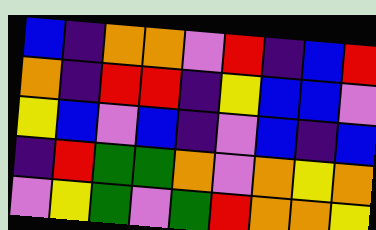[["blue", "indigo", "orange", "orange", "violet", "red", "indigo", "blue", "red"], ["orange", "indigo", "red", "red", "indigo", "yellow", "blue", "blue", "violet"], ["yellow", "blue", "violet", "blue", "indigo", "violet", "blue", "indigo", "blue"], ["indigo", "red", "green", "green", "orange", "violet", "orange", "yellow", "orange"], ["violet", "yellow", "green", "violet", "green", "red", "orange", "orange", "yellow"]]